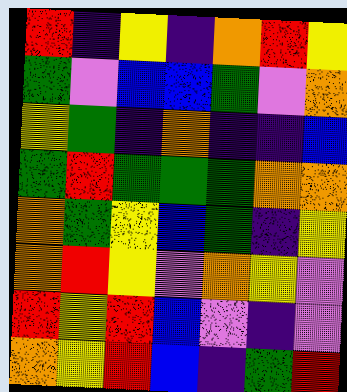[["red", "indigo", "yellow", "indigo", "orange", "red", "yellow"], ["green", "violet", "blue", "blue", "green", "violet", "orange"], ["yellow", "green", "indigo", "orange", "indigo", "indigo", "blue"], ["green", "red", "green", "green", "green", "orange", "orange"], ["orange", "green", "yellow", "blue", "green", "indigo", "yellow"], ["orange", "red", "yellow", "violet", "orange", "yellow", "violet"], ["red", "yellow", "red", "blue", "violet", "indigo", "violet"], ["orange", "yellow", "red", "blue", "indigo", "green", "red"]]